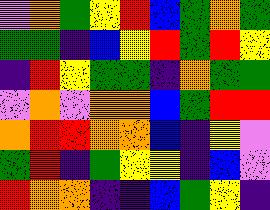[["violet", "orange", "green", "yellow", "red", "blue", "green", "orange", "green"], ["green", "green", "indigo", "blue", "yellow", "red", "green", "red", "yellow"], ["indigo", "red", "yellow", "green", "green", "indigo", "orange", "green", "green"], ["violet", "orange", "violet", "orange", "orange", "blue", "green", "red", "red"], ["orange", "red", "red", "orange", "orange", "blue", "indigo", "yellow", "violet"], ["green", "red", "indigo", "green", "yellow", "yellow", "indigo", "blue", "violet"], ["red", "orange", "orange", "indigo", "indigo", "blue", "green", "yellow", "indigo"]]